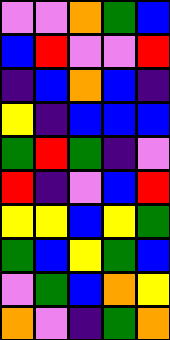[["violet", "violet", "orange", "green", "blue"], ["blue", "red", "violet", "violet", "red"], ["indigo", "blue", "orange", "blue", "indigo"], ["yellow", "indigo", "blue", "blue", "blue"], ["green", "red", "green", "indigo", "violet"], ["red", "indigo", "violet", "blue", "red"], ["yellow", "yellow", "blue", "yellow", "green"], ["green", "blue", "yellow", "green", "blue"], ["violet", "green", "blue", "orange", "yellow"], ["orange", "violet", "indigo", "green", "orange"]]